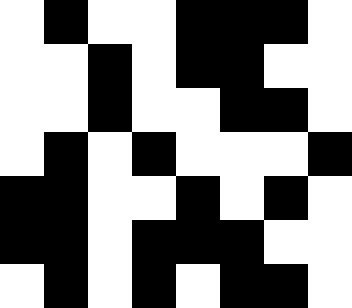[["white", "black", "white", "white", "black", "black", "black", "white"], ["white", "white", "black", "white", "black", "black", "white", "white"], ["white", "white", "black", "white", "white", "black", "black", "white"], ["white", "black", "white", "black", "white", "white", "white", "black"], ["black", "black", "white", "white", "black", "white", "black", "white"], ["black", "black", "white", "black", "black", "black", "white", "white"], ["white", "black", "white", "black", "white", "black", "black", "white"]]